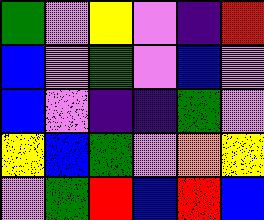[["green", "violet", "yellow", "violet", "indigo", "red"], ["blue", "violet", "green", "violet", "blue", "violet"], ["blue", "violet", "indigo", "indigo", "green", "violet"], ["yellow", "blue", "green", "violet", "orange", "yellow"], ["violet", "green", "red", "blue", "red", "blue"]]